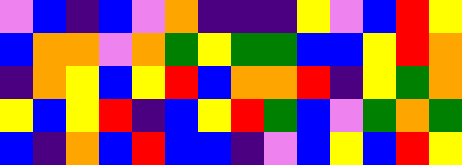[["violet", "blue", "indigo", "blue", "violet", "orange", "indigo", "indigo", "indigo", "yellow", "violet", "blue", "red", "yellow"], ["blue", "orange", "orange", "violet", "orange", "green", "yellow", "green", "green", "blue", "blue", "yellow", "red", "orange"], ["indigo", "orange", "yellow", "blue", "yellow", "red", "blue", "orange", "orange", "red", "indigo", "yellow", "green", "orange"], ["yellow", "blue", "yellow", "red", "indigo", "blue", "yellow", "red", "green", "blue", "violet", "green", "orange", "green"], ["blue", "indigo", "orange", "blue", "red", "blue", "blue", "indigo", "violet", "blue", "yellow", "blue", "red", "yellow"]]